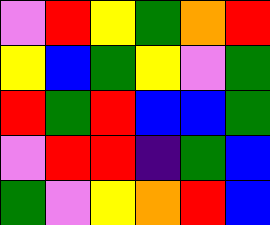[["violet", "red", "yellow", "green", "orange", "red"], ["yellow", "blue", "green", "yellow", "violet", "green"], ["red", "green", "red", "blue", "blue", "green"], ["violet", "red", "red", "indigo", "green", "blue"], ["green", "violet", "yellow", "orange", "red", "blue"]]